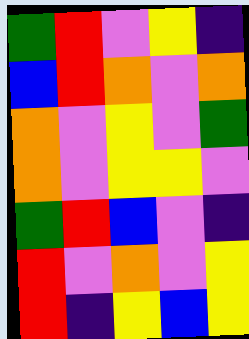[["green", "red", "violet", "yellow", "indigo"], ["blue", "red", "orange", "violet", "orange"], ["orange", "violet", "yellow", "violet", "green"], ["orange", "violet", "yellow", "yellow", "violet"], ["green", "red", "blue", "violet", "indigo"], ["red", "violet", "orange", "violet", "yellow"], ["red", "indigo", "yellow", "blue", "yellow"]]